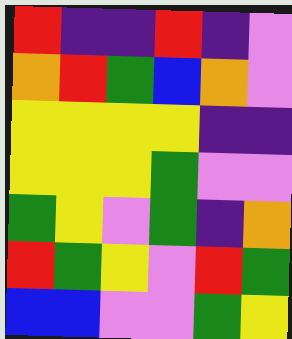[["red", "indigo", "indigo", "red", "indigo", "violet"], ["orange", "red", "green", "blue", "orange", "violet"], ["yellow", "yellow", "yellow", "yellow", "indigo", "indigo"], ["yellow", "yellow", "yellow", "green", "violet", "violet"], ["green", "yellow", "violet", "green", "indigo", "orange"], ["red", "green", "yellow", "violet", "red", "green"], ["blue", "blue", "violet", "violet", "green", "yellow"]]